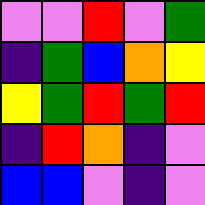[["violet", "violet", "red", "violet", "green"], ["indigo", "green", "blue", "orange", "yellow"], ["yellow", "green", "red", "green", "red"], ["indigo", "red", "orange", "indigo", "violet"], ["blue", "blue", "violet", "indigo", "violet"]]